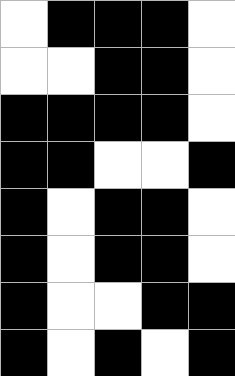[["white", "black", "black", "black", "white"], ["white", "white", "black", "black", "white"], ["black", "black", "black", "black", "white"], ["black", "black", "white", "white", "black"], ["black", "white", "black", "black", "white"], ["black", "white", "black", "black", "white"], ["black", "white", "white", "black", "black"], ["black", "white", "black", "white", "black"]]